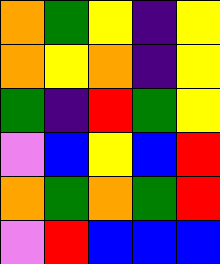[["orange", "green", "yellow", "indigo", "yellow"], ["orange", "yellow", "orange", "indigo", "yellow"], ["green", "indigo", "red", "green", "yellow"], ["violet", "blue", "yellow", "blue", "red"], ["orange", "green", "orange", "green", "red"], ["violet", "red", "blue", "blue", "blue"]]